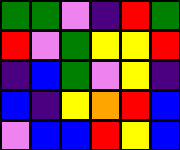[["green", "green", "violet", "indigo", "red", "green"], ["red", "violet", "green", "yellow", "yellow", "red"], ["indigo", "blue", "green", "violet", "yellow", "indigo"], ["blue", "indigo", "yellow", "orange", "red", "blue"], ["violet", "blue", "blue", "red", "yellow", "blue"]]